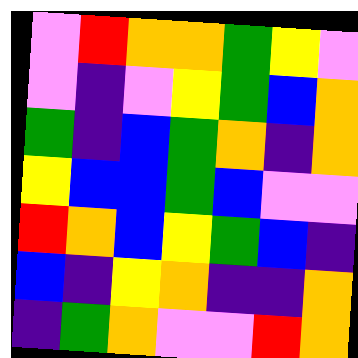[["violet", "red", "orange", "orange", "green", "yellow", "violet"], ["violet", "indigo", "violet", "yellow", "green", "blue", "orange"], ["green", "indigo", "blue", "green", "orange", "indigo", "orange"], ["yellow", "blue", "blue", "green", "blue", "violet", "violet"], ["red", "orange", "blue", "yellow", "green", "blue", "indigo"], ["blue", "indigo", "yellow", "orange", "indigo", "indigo", "orange"], ["indigo", "green", "orange", "violet", "violet", "red", "orange"]]